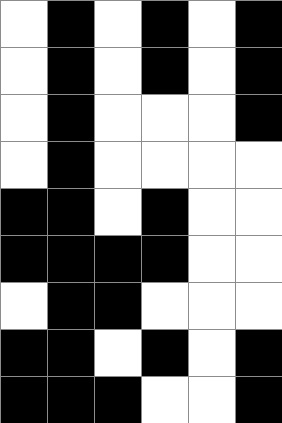[["white", "black", "white", "black", "white", "black"], ["white", "black", "white", "black", "white", "black"], ["white", "black", "white", "white", "white", "black"], ["white", "black", "white", "white", "white", "white"], ["black", "black", "white", "black", "white", "white"], ["black", "black", "black", "black", "white", "white"], ["white", "black", "black", "white", "white", "white"], ["black", "black", "white", "black", "white", "black"], ["black", "black", "black", "white", "white", "black"]]